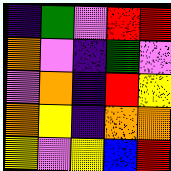[["indigo", "green", "violet", "red", "red"], ["orange", "violet", "indigo", "green", "violet"], ["violet", "orange", "indigo", "red", "yellow"], ["orange", "yellow", "indigo", "orange", "orange"], ["yellow", "violet", "yellow", "blue", "red"]]